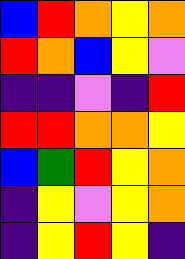[["blue", "red", "orange", "yellow", "orange"], ["red", "orange", "blue", "yellow", "violet"], ["indigo", "indigo", "violet", "indigo", "red"], ["red", "red", "orange", "orange", "yellow"], ["blue", "green", "red", "yellow", "orange"], ["indigo", "yellow", "violet", "yellow", "orange"], ["indigo", "yellow", "red", "yellow", "indigo"]]